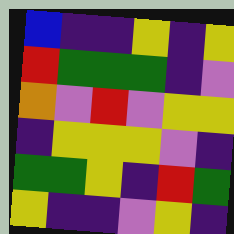[["blue", "indigo", "indigo", "yellow", "indigo", "yellow"], ["red", "green", "green", "green", "indigo", "violet"], ["orange", "violet", "red", "violet", "yellow", "yellow"], ["indigo", "yellow", "yellow", "yellow", "violet", "indigo"], ["green", "green", "yellow", "indigo", "red", "green"], ["yellow", "indigo", "indigo", "violet", "yellow", "indigo"]]